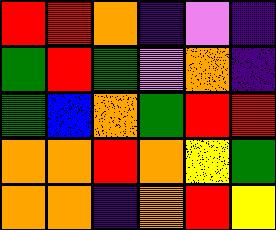[["red", "red", "orange", "indigo", "violet", "indigo"], ["green", "red", "green", "violet", "orange", "indigo"], ["green", "blue", "orange", "green", "red", "red"], ["orange", "orange", "red", "orange", "yellow", "green"], ["orange", "orange", "indigo", "orange", "red", "yellow"]]